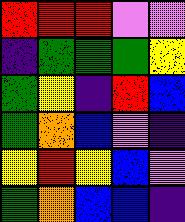[["red", "red", "red", "violet", "violet"], ["indigo", "green", "green", "green", "yellow"], ["green", "yellow", "indigo", "red", "blue"], ["green", "orange", "blue", "violet", "indigo"], ["yellow", "red", "yellow", "blue", "violet"], ["green", "orange", "blue", "blue", "indigo"]]